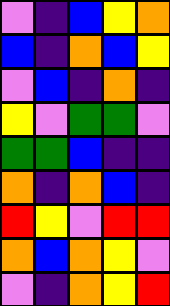[["violet", "indigo", "blue", "yellow", "orange"], ["blue", "indigo", "orange", "blue", "yellow"], ["violet", "blue", "indigo", "orange", "indigo"], ["yellow", "violet", "green", "green", "violet"], ["green", "green", "blue", "indigo", "indigo"], ["orange", "indigo", "orange", "blue", "indigo"], ["red", "yellow", "violet", "red", "red"], ["orange", "blue", "orange", "yellow", "violet"], ["violet", "indigo", "orange", "yellow", "red"]]